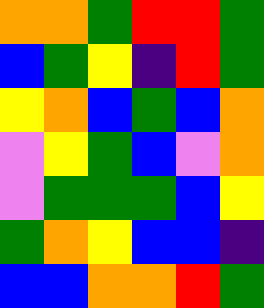[["orange", "orange", "green", "red", "red", "green"], ["blue", "green", "yellow", "indigo", "red", "green"], ["yellow", "orange", "blue", "green", "blue", "orange"], ["violet", "yellow", "green", "blue", "violet", "orange"], ["violet", "green", "green", "green", "blue", "yellow"], ["green", "orange", "yellow", "blue", "blue", "indigo"], ["blue", "blue", "orange", "orange", "red", "green"]]